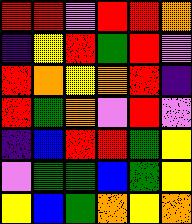[["red", "red", "violet", "red", "red", "orange"], ["indigo", "yellow", "red", "green", "red", "violet"], ["red", "orange", "yellow", "orange", "red", "indigo"], ["red", "green", "orange", "violet", "red", "violet"], ["indigo", "blue", "red", "red", "green", "yellow"], ["violet", "green", "green", "blue", "green", "yellow"], ["yellow", "blue", "green", "orange", "yellow", "orange"]]